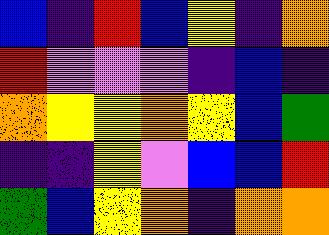[["blue", "indigo", "red", "blue", "yellow", "indigo", "orange"], ["red", "violet", "violet", "violet", "indigo", "blue", "indigo"], ["orange", "yellow", "yellow", "orange", "yellow", "blue", "green"], ["indigo", "indigo", "yellow", "violet", "blue", "blue", "red"], ["green", "blue", "yellow", "orange", "indigo", "orange", "orange"]]